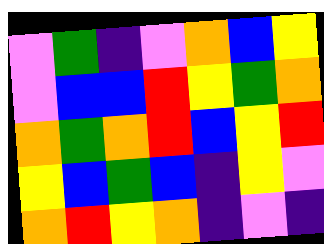[["violet", "green", "indigo", "violet", "orange", "blue", "yellow"], ["violet", "blue", "blue", "red", "yellow", "green", "orange"], ["orange", "green", "orange", "red", "blue", "yellow", "red"], ["yellow", "blue", "green", "blue", "indigo", "yellow", "violet"], ["orange", "red", "yellow", "orange", "indigo", "violet", "indigo"]]